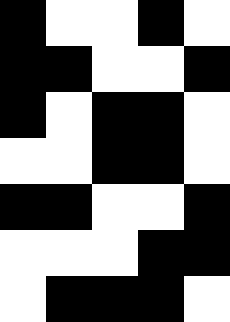[["black", "white", "white", "black", "white"], ["black", "black", "white", "white", "black"], ["black", "white", "black", "black", "white"], ["white", "white", "black", "black", "white"], ["black", "black", "white", "white", "black"], ["white", "white", "white", "black", "black"], ["white", "black", "black", "black", "white"]]